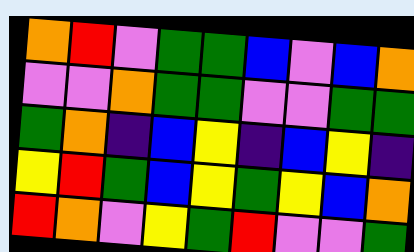[["orange", "red", "violet", "green", "green", "blue", "violet", "blue", "orange"], ["violet", "violet", "orange", "green", "green", "violet", "violet", "green", "green"], ["green", "orange", "indigo", "blue", "yellow", "indigo", "blue", "yellow", "indigo"], ["yellow", "red", "green", "blue", "yellow", "green", "yellow", "blue", "orange"], ["red", "orange", "violet", "yellow", "green", "red", "violet", "violet", "green"]]